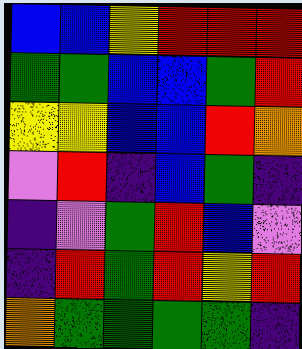[["blue", "blue", "yellow", "red", "red", "red"], ["green", "green", "blue", "blue", "green", "red"], ["yellow", "yellow", "blue", "blue", "red", "orange"], ["violet", "red", "indigo", "blue", "green", "indigo"], ["indigo", "violet", "green", "red", "blue", "violet"], ["indigo", "red", "green", "red", "yellow", "red"], ["orange", "green", "green", "green", "green", "indigo"]]